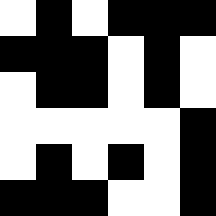[["white", "black", "white", "black", "black", "black"], ["black", "black", "black", "white", "black", "white"], ["white", "black", "black", "white", "black", "white"], ["white", "white", "white", "white", "white", "black"], ["white", "black", "white", "black", "white", "black"], ["black", "black", "black", "white", "white", "black"]]